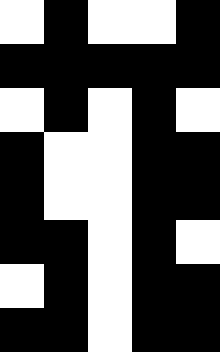[["white", "black", "white", "white", "black"], ["black", "black", "black", "black", "black"], ["white", "black", "white", "black", "white"], ["black", "white", "white", "black", "black"], ["black", "white", "white", "black", "black"], ["black", "black", "white", "black", "white"], ["white", "black", "white", "black", "black"], ["black", "black", "white", "black", "black"]]